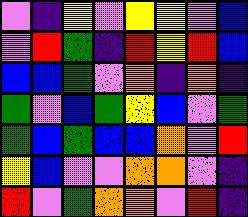[["violet", "indigo", "yellow", "violet", "yellow", "yellow", "violet", "blue"], ["violet", "red", "green", "indigo", "red", "yellow", "red", "blue"], ["blue", "blue", "green", "violet", "orange", "indigo", "orange", "indigo"], ["green", "violet", "blue", "green", "yellow", "blue", "violet", "green"], ["green", "blue", "green", "blue", "blue", "orange", "violet", "red"], ["yellow", "blue", "violet", "violet", "orange", "orange", "violet", "indigo"], ["red", "violet", "green", "orange", "orange", "violet", "red", "indigo"]]